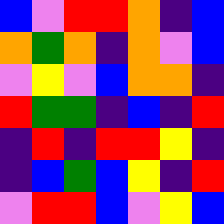[["blue", "violet", "red", "red", "orange", "indigo", "blue"], ["orange", "green", "orange", "indigo", "orange", "violet", "blue"], ["violet", "yellow", "violet", "blue", "orange", "orange", "indigo"], ["red", "green", "green", "indigo", "blue", "indigo", "red"], ["indigo", "red", "indigo", "red", "red", "yellow", "indigo"], ["indigo", "blue", "green", "blue", "yellow", "indigo", "red"], ["violet", "red", "red", "blue", "violet", "yellow", "blue"]]